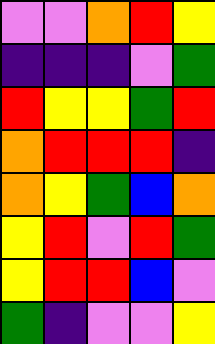[["violet", "violet", "orange", "red", "yellow"], ["indigo", "indigo", "indigo", "violet", "green"], ["red", "yellow", "yellow", "green", "red"], ["orange", "red", "red", "red", "indigo"], ["orange", "yellow", "green", "blue", "orange"], ["yellow", "red", "violet", "red", "green"], ["yellow", "red", "red", "blue", "violet"], ["green", "indigo", "violet", "violet", "yellow"]]